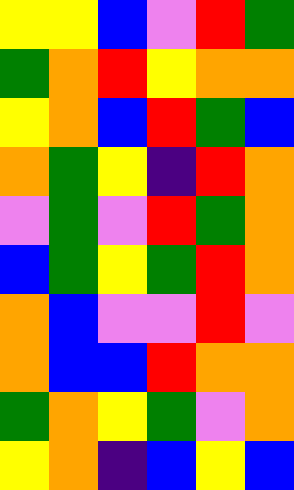[["yellow", "yellow", "blue", "violet", "red", "green"], ["green", "orange", "red", "yellow", "orange", "orange"], ["yellow", "orange", "blue", "red", "green", "blue"], ["orange", "green", "yellow", "indigo", "red", "orange"], ["violet", "green", "violet", "red", "green", "orange"], ["blue", "green", "yellow", "green", "red", "orange"], ["orange", "blue", "violet", "violet", "red", "violet"], ["orange", "blue", "blue", "red", "orange", "orange"], ["green", "orange", "yellow", "green", "violet", "orange"], ["yellow", "orange", "indigo", "blue", "yellow", "blue"]]